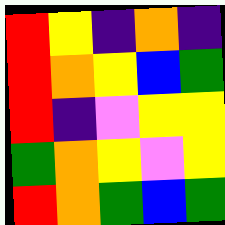[["red", "yellow", "indigo", "orange", "indigo"], ["red", "orange", "yellow", "blue", "green"], ["red", "indigo", "violet", "yellow", "yellow"], ["green", "orange", "yellow", "violet", "yellow"], ["red", "orange", "green", "blue", "green"]]